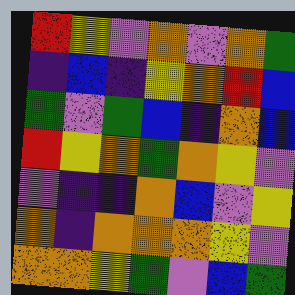[["red", "yellow", "violet", "orange", "violet", "orange", "green"], ["indigo", "blue", "indigo", "yellow", "orange", "red", "blue"], ["green", "violet", "green", "blue", "indigo", "orange", "blue"], ["red", "yellow", "orange", "green", "orange", "yellow", "violet"], ["violet", "indigo", "indigo", "orange", "blue", "violet", "yellow"], ["orange", "indigo", "orange", "orange", "orange", "yellow", "violet"], ["orange", "orange", "yellow", "green", "violet", "blue", "green"]]